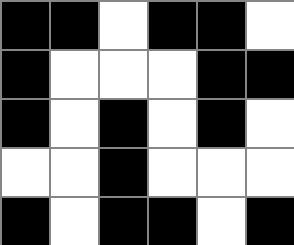[["black", "black", "white", "black", "black", "white"], ["black", "white", "white", "white", "black", "black"], ["black", "white", "black", "white", "black", "white"], ["white", "white", "black", "white", "white", "white"], ["black", "white", "black", "black", "white", "black"]]